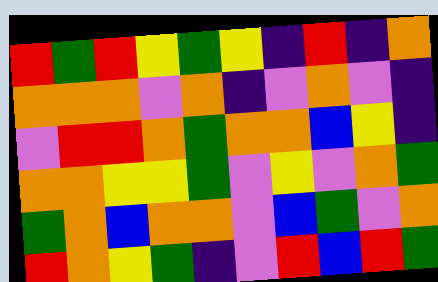[["red", "green", "red", "yellow", "green", "yellow", "indigo", "red", "indigo", "orange"], ["orange", "orange", "orange", "violet", "orange", "indigo", "violet", "orange", "violet", "indigo"], ["violet", "red", "red", "orange", "green", "orange", "orange", "blue", "yellow", "indigo"], ["orange", "orange", "yellow", "yellow", "green", "violet", "yellow", "violet", "orange", "green"], ["green", "orange", "blue", "orange", "orange", "violet", "blue", "green", "violet", "orange"], ["red", "orange", "yellow", "green", "indigo", "violet", "red", "blue", "red", "green"]]